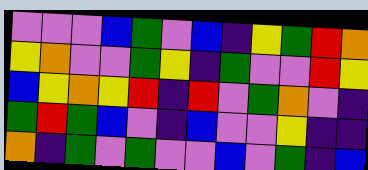[["violet", "violet", "violet", "blue", "green", "violet", "blue", "indigo", "yellow", "green", "red", "orange"], ["yellow", "orange", "violet", "violet", "green", "yellow", "indigo", "green", "violet", "violet", "red", "yellow"], ["blue", "yellow", "orange", "yellow", "red", "indigo", "red", "violet", "green", "orange", "violet", "indigo"], ["green", "red", "green", "blue", "violet", "indigo", "blue", "violet", "violet", "yellow", "indigo", "indigo"], ["orange", "indigo", "green", "violet", "green", "violet", "violet", "blue", "violet", "green", "indigo", "blue"]]